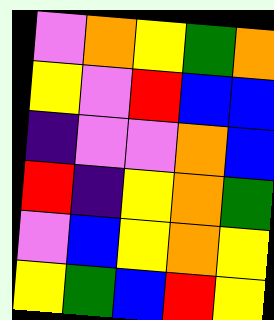[["violet", "orange", "yellow", "green", "orange"], ["yellow", "violet", "red", "blue", "blue"], ["indigo", "violet", "violet", "orange", "blue"], ["red", "indigo", "yellow", "orange", "green"], ["violet", "blue", "yellow", "orange", "yellow"], ["yellow", "green", "blue", "red", "yellow"]]